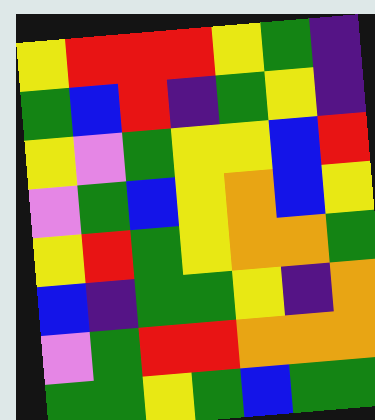[["yellow", "red", "red", "red", "yellow", "green", "indigo"], ["green", "blue", "red", "indigo", "green", "yellow", "indigo"], ["yellow", "violet", "green", "yellow", "yellow", "blue", "red"], ["violet", "green", "blue", "yellow", "orange", "blue", "yellow"], ["yellow", "red", "green", "yellow", "orange", "orange", "green"], ["blue", "indigo", "green", "green", "yellow", "indigo", "orange"], ["violet", "green", "red", "red", "orange", "orange", "orange"], ["green", "green", "yellow", "green", "blue", "green", "green"]]